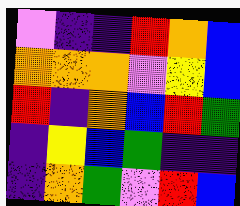[["violet", "indigo", "indigo", "red", "orange", "blue"], ["orange", "orange", "orange", "violet", "yellow", "blue"], ["red", "indigo", "orange", "blue", "red", "green"], ["indigo", "yellow", "blue", "green", "indigo", "indigo"], ["indigo", "orange", "green", "violet", "red", "blue"]]